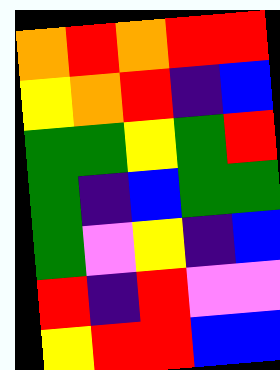[["orange", "red", "orange", "red", "red"], ["yellow", "orange", "red", "indigo", "blue"], ["green", "green", "yellow", "green", "red"], ["green", "indigo", "blue", "green", "green"], ["green", "violet", "yellow", "indigo", "blue"], ["red", "indigo", "red", "violet", "violet"], ["yellow", "red", "red", "blue", "blue"]]